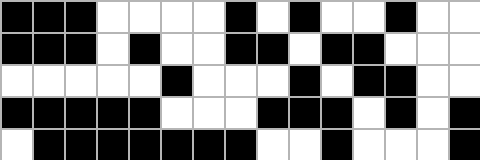[["black", "black", "black", "white", "white", "white", "white", "black", "white", "black", "white", "white", "black", "white", "white"], ["black", "black", "black", "white", "black", "white", "white", "black", "black", "white", "black", "black", "white", "white", "white"], ["white", "white", "white", "white", "white", "black", "white", "white", "white", "black", "white", "black", "black", "white", "white"], ["black", "black", "black", "black", "black", "white", "white", "white", "black", "black", "black", "white", "black", "white", "black"], ["white", "black", "black", "black", "black", "black", "black", "black", "white", "white", "black", "white", "white", "white", "black"]]